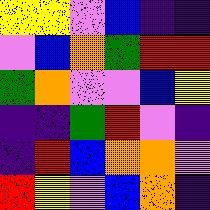[["yellow", "yellow", "violet", "blue", "indigo", "indigo"], ["violet", "blue", "orange", "green", "red", "red"], ["green", "orange", "violet", "violet", "blue", "yellow"], ["indigo", "indigo", "green", "red", "violet", "indigo"], ["indigo", "red", "blue", "orange", "orange", "violet"], ["red", "yellow", "violet", "blue", "orange", "indigo"]]